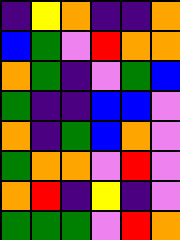[["indigo", "yellow", "orange", "indigo", "indigo", "orange"], ["blue", "green", "violet", "red", "orange", "orange"], ["orange", "green", "indigo", "violet", "green", "blue"], ["green", "indigo", "indigo", "blue", "blue", "violet"], ["orange", "indigo", "green", "blue", "orange", "violet"], ["green", "orange", "orange", "violet", "red", "violet"], ["orange", "red", "indigo", "yellow", "indigo", "violet"], ["green", "green", "green", "violet", "red", "orange"]]